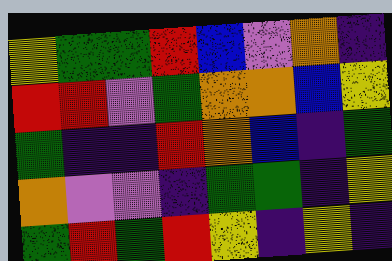[["yellow", "green", "green", "red", "blue", "violet", "orange", "indigo"], ["red", "red", "violet", "green", "orange", "orange", "blue", "yellow"], ["green", "indigo", "indigo", "red", "orange", "blue", "indigo", "green"], ["orange", "violet", "violet", "indigo", "green", "green", "indigo", "yellow"], ["green", "red", "green", "red", "yellow", "indigo", "yellow", "indigo"]]